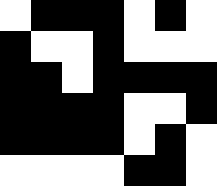[["white", "black", "black", "black", "white", "black", "white"], ["black", "white", "white", "black", "white", "white", "white"], ["black", "black", "white", "black", "black", "black", "black"], ["black", "black", "black", "black", "white", "white", "black"], ["black", "black", "black", "black", "white", "black", "white"], ["white", "white", "white", "white", "black", "black", "white"]]